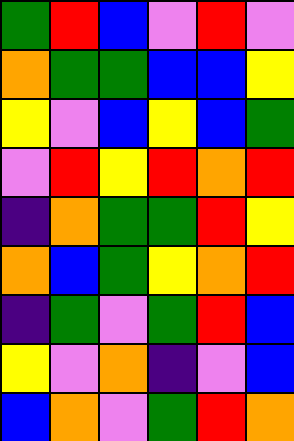[["green", "red", "blue", "violet", "red", "violet"], ["orange", "green", "green", "blue", "blue", "yellow"], ["yellow", "violet", "blue", "yellow", "blue", "green"], ["violet", "red", "yellow", "red", "orange", "red"], ["indigo", "orange", "green", "green", "red", "yellow"], ["orange", "blue", "green", "yellow", "orange", "red"], ["indigo", "green", "violet", "green", "red", "blue"], ["yellow", "violet", "orange", "indigo", "violet", "blue"], ["blue", "orange", "violet", "green", "red", "orange"]]